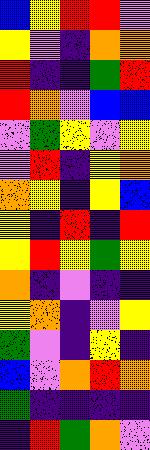[["blue", "yellow", "red", "red", "violet"], ["yellow", "violet", "indigo", "orange", "orange"], ["red", "indigo", "indigo", "green", "red"], ["red", "orange", "violet", "blue", "blue"], ["violet", "green", "yellow", "violet", "yellow"], ["violet", "red", "indigo", "yellow", "orange"], ["orange", "yellow", "indigo", "yellow", "blue"], ["yellow", "indigo", "red", "indigo", "red"], ["yellow", "red", "yellow", "green", "yellow"], ["orange", "indigo", "violet", "indigo", "indigo"], ["yellow", "orange", "indigo", "violet", "yellow"], ["green", "violet", "indigo", "yellow", "indigo"], ["blue", "violet", "orange", "red", "orange"], ["green", "indigo", "indigo", "indigo", "indigo"], ["indigo", "red", "green", "orange", "violet"]]